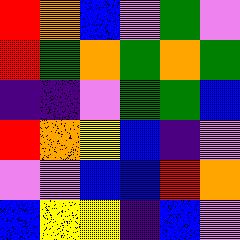[["red", "orange", "blue", "violet", "green", "violet"], ["red", "green", "orange", "green", "orange", "green"], ["indigo", "indigo", "violet", "green", "green", "blue"], ["red", "orange", "yellow", "blue", "indigo", "violet"], ["violet", "violet", "blue", "blue", "red", "orange"], ["blue", "yellow", "yellow", "indigo", "blue", "violet"]]